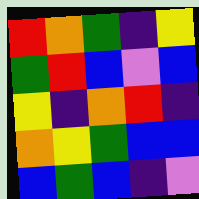[["red", "orange", "green", "indigo", "yellow"], ["green", "red", "blue", "violet", "blue"], ["yellow", "indigo", "orange", "red", "indigo"], ["orange", "yellow", "green", "blue", "blue"], ["blue", "green", "blue", "indigo", "violet"]]